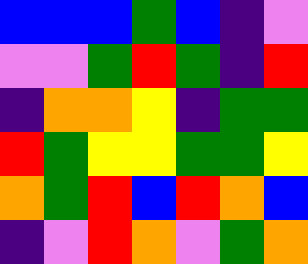[["blue", "blue", "blue", "green", "blue", "indigo", "violet"], ["violet", "violet", "green", "red", "green", "indigo", "red"], ["indigo", "orange", "orange", "yellow", "indigo", "green", "green"], ["red", "green", "yellow", "yellow", "green", "green", "yellow"], ["orange", "green", "red", "blue", "red", "orange", "blue"], ["indigo", "violet", "red", "orange", "violet", "green", "orange"]]